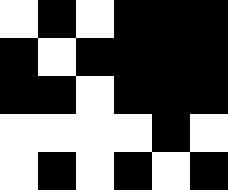[["white", "black", "white", "black", "black", "black"], ["black", "white", "black", "black", "black", "black"], ["black", "black", "white", "black", "black", "black"], ["white", "white", "white", "white", "black", "white"], ["white", "black", "white", "black", "white", "black"]]